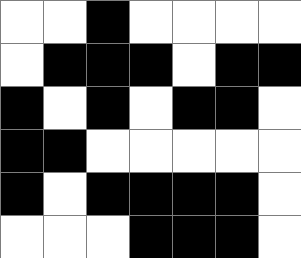[["white", "white", "black", "white", "white", "white", "white"], ["white", "black", "black", "black", "white", "black", "black"], ["black", "white", "black", "white", "black", "black", "white"], ["black", "black", "white", "white", "white", "white", "white"], ["black", "white", "black", "black", "black", "black", "white"], ["white", "white", "white", "black", "black", "black", "white"]]